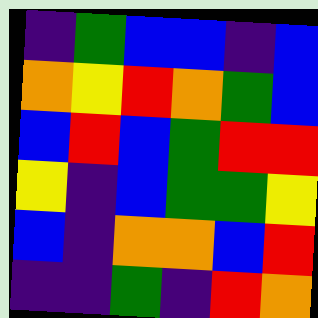[["indigo", "green", "blue", "blue", "indigo", "blue"], ["orange", "yellow", "red", "orange", "green", "blue"], ["blue", "red", "blue", "green", "red", "red"], ["yellow", "indigo", "blue", "green", "green", "yellow"], ["blue", "indigo", "orange", "orange", "blue", "red"], ["indigo", "indigo", "green", "indigo", "red", "orange"]]